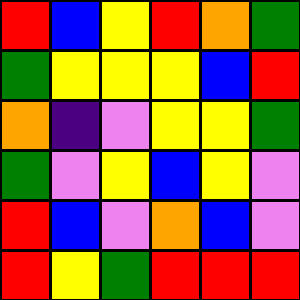[["red", "blue", "yellow", "red", "orange", "green"], ["green", "yellow", "yellow", "yellow", "blue", "red"], ["orange", "indigo", "violet", "yellow", "yellow", "green"], ["green", "violet", "yellow", "blue", "yellow", "violet"], ["red", "blue", "violet", "orange", "blue", "violet"], ["red", "yellow", "green", "red", "red", "red"]]